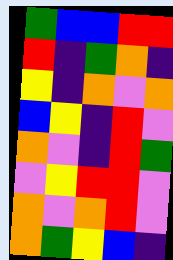[["green", "blue", "blue", "red", "red"], ["red", "indigo", "green", "orange", "indigo"], ["yellow", "indigo", "orange", "violet", "orange"], ["blue", "yellow", "indigo", "red", "violet"], ["orange", "violet", "indigo", "red", "green"], ["violet", "yellow", "red", "red", "violet"], ["orange", "violet", "orange", "red", "violet"], ["orange", "green", "yellow", "blue", "indigo"]]